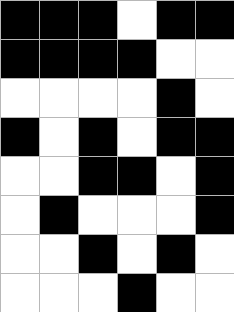[["black", "black", "black", "white", "black", "black"], ["black", "black", "black", "black", "white", "white"], ["white", "white", "white", "white", "black", "white"], ["black", "white", "black", "white", "black", "black"], ["white", "white", "black", "black", "white", "black"], ["white", "black", "white", "white", "white", "black"], ["white", "white", "black", "white", "black", "white"], ["white", "white", "white", "black", "white", "white"]]